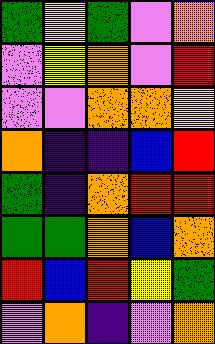[["green", "yellow", "green", "violet", "orange"], ["violet", "yellow", "orange", "violet", "red"], ["violet", "violet", "orange", "orange", "yellow"], ["orange", "indigo", "indigo", "blue", "red"], ["green", "indigo", "orange", "red", "red"], ["green", "green", "orange", "blue", "orange"], ["red", "blue", "red", "yellow", "green"], ["violet", "orange", "indigo", "violet", "orange"]]